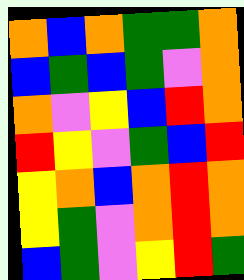[["orange", "blue", "orange", "green", "green", "orange"], ["blue", "green", "blue", "green", "violet", "orange"], ["orange", "violet", "yellow", "blue", "red", "orange"], ["red", "yellow", "violet", "green", "blue", "red"], ["yellow", "orange", "blue", "orange", "red", "orange"], ["yellow", "green", "violet", "orange", "red", "orange"], ["blue", "green", "violet", "yellow", "red", "green"]]